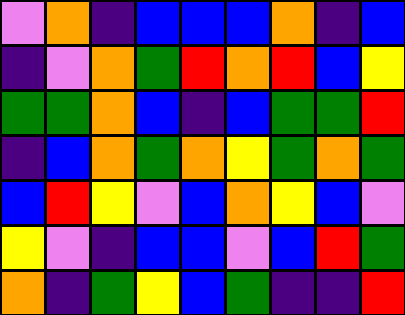[["violet", "orange", "indigo", "blue", "blue", "blue", "orange", "indigo", "blue"], ["indigo", "violet", "orange", "green", "red", "orange", "red", "blue", "yellow"], ["green", "green", "orange", "blue", "indigo", "blue", "green", "green", "red"], ["indigo", "blue", "orange", "green", "orange", "yellow", "green", "orange", "green"], ["blue", "red", "yellow", "violet", "blue", "orange", "yellow", "blue", "violet"], ["yellow", "violet", "indigo", "blue", "blue", "violet", "blue", "red", "green"], ["orange", "indigo", "green", "yellow", "blue", "green", "indigo", "indigo", "red"]]